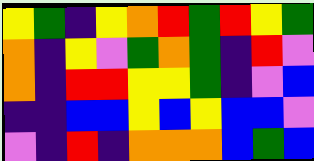[["yellow", "green", "indigo", "yellow", "orange", "red", "green", "red", "yellow", "green"], ["orange", "indigo", "yellow", "violet", "green", "orange", "green", "indigo", "red", "violet"], ["orange", "indigo", "red", "red", "yellow", "yellow", "green", "indigo", "violet", "blue"], ["indigo", "indigo", "blue", "blue", "yellow", "blue", "yellow", "blue", "blue", "violet"], ["violet", "indigo", "red", "indigo", "orange", "orange", "orange", "blue", "green", "blue"]]